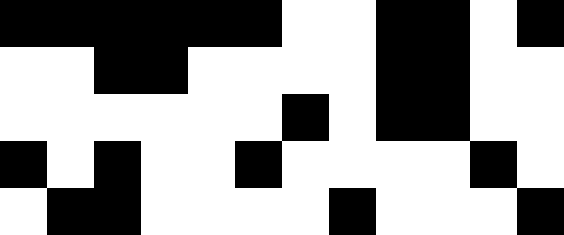[["black", "black", "black", "black", "black", "black", "white", "white", "black", "black", "white", "black"], ["white", "white", "black", "black", "white", "white", "white", "white", "black", "black", "white", "white"], ["white", "white", "white", "white", "white", "white", "black", "white", "black", "black", "white", "white"], ["black", "white", "black", "white", "white", "black", "white", "white", "white", "white", "black", "white"], ["white", "black", "black", "white", "white", "white", "white", "black", "white", "white", "white", "black"]]